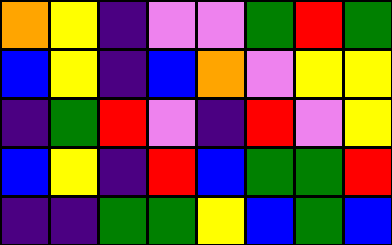[["orange", "yellow", "indigo", "violet", "violet", "green", "red", "green"], ["blue", "yellow", "indigo", "blue", "orange", "violet", "yellow", "yellow"], ["indigo", "green", "red", "violet", "indigo", "red", "violet", "yellow"], ["blue", "yellow", "indigo", "red", "blue", "green", "green", "red"], ["indigo", "indigo", "green", "green", "yellow", "blue", "green", "blue"]]